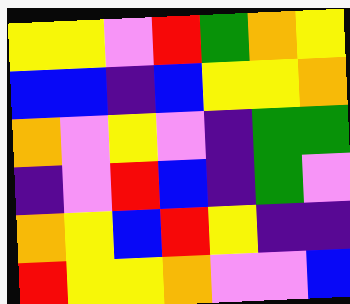[["yellow", "yellow", "violet", "red", "green", "orange", "yellow"], ["blue", "blue", "indigo", "blue", "yellow", "yellow", "orange"], ["orange", "violet", "yellow", "violet", "indigo", "green", "green"], ["indigo", "violet", "red", "blue", "indigo", "green", "violet"], ["orange", "yellow", "blue", "red", "yellow", "indigo", "indigo"], ["red", "yellow", "yellow", "orange", "violet", "violet", "blue"]]